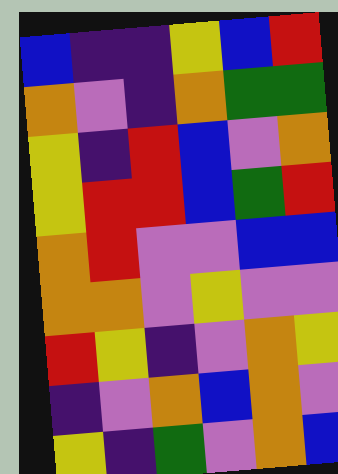[["blue", "indigo", "indigo", "yellow", "blue", "red"], ["orange", "violet", "indigo", "orange", "green", "green"], ["yellow", "indigo", "red", "blue", "violet", "orange"], ["yellow", "red", "red", "blue", "green", "red"], ["orange", "red", "violet", "violet", "blue", "blue"], ["orange", "orange", "violet", "yellow", "violet", "violet"], ["red", "yellow", "indigo", "violet", "orange", "yellow"], ["indigo", "violet", "orange", "blue", "orange", "violet"], ["yellow", "indigo", "green", "violet", "orange", "blue"]]